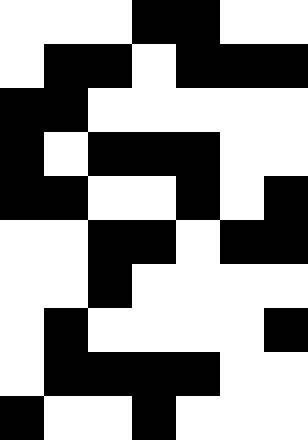[["white", "white", "white", "black", "black", "white", "white"], ["white", "black", "black", "white", "black", "black", "black"], ["black", "black", "white", "white", "white", "white", "white"], ["black", "white", "black", "black", "black", "white", "white"], ["black", "black", "white", "white", "black", "white", "black"], ["white", "white", "black", "black", "white", "black", "black"], ["white", "white", "black", "white", "white", "white", "white"], ["white", "black", "white", "white", "white", "white", "black"], ["white", "black", "black", "black", "black", "white", "white"], ["black", "white", "white", "black", "white", "white", "white"]]